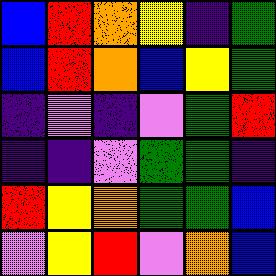[["blue", "red", "orange", "yellow", "indigo", "green"], ["blue", "red", "orange", "blue", "yellow", "green"], ["indigo", "violet", "indigo", "violet", "green", "red"], ["indigo", "indigo", "violet", "green", "green", "indigo"], ["red", "yellow", "orange", "green", "green", "blue"], ["violet", "yellow", "red", "violet", "orange", "blue"]]